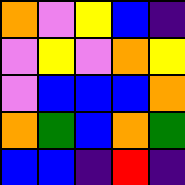[["orange", "violet", "yellow", "blue", "indigo"], ["violet", "yellow", "violet", "orange", "yellow"], ["violet", "blue", "blue", "blue", "orange"], ["orange", "green", "blue", "orange", "green"], ["blue", "blue", "indigo", "red", "indigo"]]